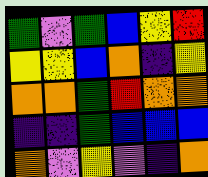[["green", "violet", "green", "blue", "yellow", "red"], ["yellow", "yellow", "blue", "orange", "indigo", "yellow"], ["orange", "orange", "green", "red", "orange", "orange"], ["indigo", "indigo", "green", "blue", "blue", "blue"], ["orange", "violet", "yellow", "violet", "indigo", "orange"]]